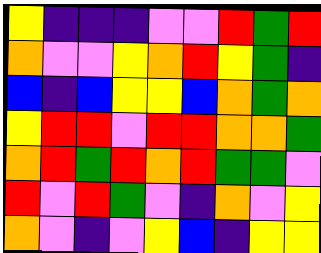[["yellow", "indigo", "indigo", "indigo", "violet", "violet", "red", "green", "red"], ["orange", "violet", "violet", "yellow", "orange", "red", "yellow", "green", "indigo"], ["blue", "indigo", "blue", "yellow", "yellow", "blue", "orange", "green", "orange"], ["yellow", "red", "red", "violet", "red", "red", "orange", "orange", "green"], ["orange", "red", "green", "red", "orange", "red", "green", "green", "violet"], ["red", "violet", "red", "green", "violet", "indigo", "orange", "violet", "yellow"], ["orange", "violet", "indigo", "violet", "yellow", "blue", "indigo", "yellow", "yellow"]]